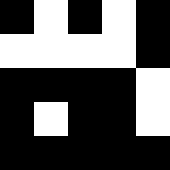[["black", "white", "black", "white", "black"], ["white", "white", "white", "white", "black"], ["black", "black", "black", "black", "white"], ["black", "white", "black", "black", "white"], ["black", "black", "black", "black", "black"]]